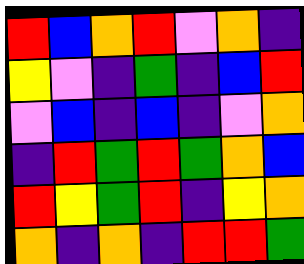[["red", "blue", "orange", "red", "violet", "orange", "indigo"], ["yellow", "violet", "indigo", "green", "indigo", "blue", "red"], ["violet", "blue", "indigo", "blue", "indigo", "violet", "orange"], ["indigo", "red", "green", "red", "green", "orange", "blue"], ["red", "yellow", "green", "red", "indigo", "yellow", "orange"], ["orange", "indigo", "orange", "indigo", "red", "red", "green"]]